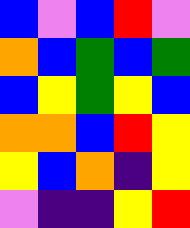[["blue", "violet", "blue", "red", "violet"], ["orange", "blue", "green", "blue", "green"], ["blue", "yellow", "green", "yellow", "blue"], ["orange", "orange", "blue", "red", "yellow"], ["yellow", "blue", "orange", "indigo", "yellow"], ["violet", "indigo", "indigo", "yellow", "red"]]